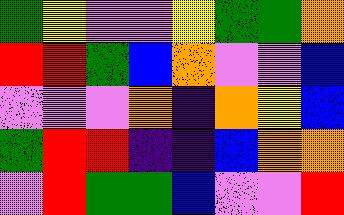[["green", "yellow", "violet", "violet", "yellow", "green", "green", "orange"], ["red", "red", "green", "blue", "orange", "violet", "violet", "blue"], ["violet", "violet", "violet", "orange", "indigo", "orange", "yellow", "blue"], ["green", "red", "red", "indigo", "indigo", "blue", "orange", "orange"], ["violet", "red", "green", "green", "blue", "violet", "violet", "red"]]